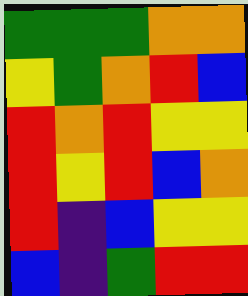[["green", "green", "green", "orange", "orange"], ["yellow", "green", "orange", "red", "blue"], ["red", "orange", "red", "yellow", "yellow"], ["red", "yellow", "red", "blue", "orange"], ["red", "indigo", "blue", "yellow", "yellow"], ["blue", "indigo", "green", "red", "red"]]